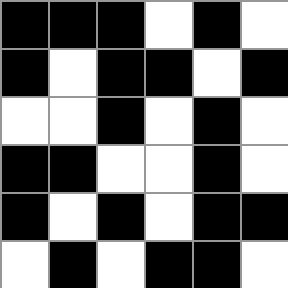[["black", "black", "black", "white", "black", "white"], ["black", "white", "black", "black", "white", "black"], ["white", "white", "black", "white", "black", "white"], ["black", "black", "white", "white", "black", "white"], ["black", "white", "black", "white", "black", "black"], ["white", "black", "white", "black", "black", "white"]]